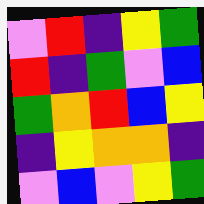[["violet", "red", "indigo", "yellow", "green"], ["red", "indigo", "green", "violet", "blue"], ["green", "orange", "red", "blue", "yellow"], ["indigo", "yellow", "orange", "orange", "indigo"], ["violet", "blue", "violet", "yellow", "green"]]